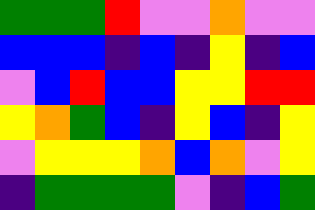[["green", "green", "green", "red", "violet", "violet", "orange", "violet", "violet"], ["blue", "blue", "blue", "indigo", "blue", "indigo", "yellow", "indigo", "blue"], ["violet", "blue", "red", "blue", "blue", "yellow", "yellow", "red", "red"], ["yellow", "orange", "green", "blue", "indigo", "yellow", "blue", "indigo", "yellow"], ["violet", "yellow", "yellow", "yellow", "orange", "blue", "orange", "violet", "yellow"], ["indigo", "green", "green", "green", "green", "violet", "indigo", "blue", "green"]]